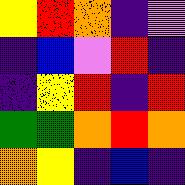[["yellow", "red", "orange", "indigo", "violet"], ["indigo", "blue", "violet", "red", "indigo"], ["indigo", "yellow", "red", "indigo", "red"], ["green", "green", "orange", "red", "orange"], ["orange", "yellow", "indigo", "blue", "indigo"]]